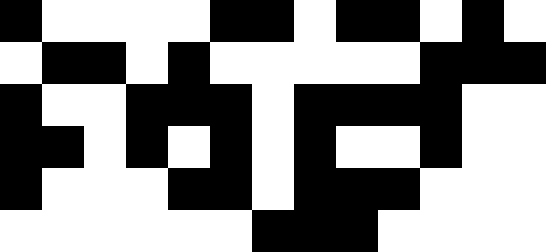[["black", "white", "white", "white", "white", "black", "black", "white", "black", "black", "white", "black", "white"], ["white", "black", "black", "white", "black", "white", "white", "white", "white", "white", "black", "black", "black"], ["black", "white", "white", "black", "black", "black", "white", "black", "black", "black", "black", "white", "white"], ["black", "black", "white", "black", "white", "black", "white", "black", "white", "white", "black", "white", "white"], ["black", "white", "white", "white", "black", "black", "white", "black", "black", "black", "white", "white", "white"], ["white", "white", "white", "white", "white", "white", "black", "black", "black", "white", "white", "white", "white"]]